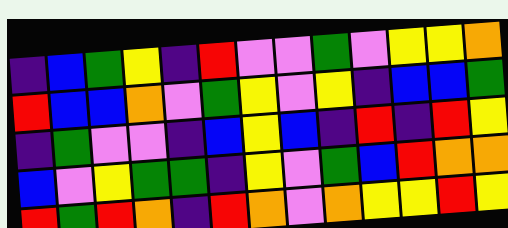[["indigo", "blue", "green", "yellow", "indigo", "red", "violet", "violet", "green", "violet", "yellow", "yellow", "orange"], ["red", "blue", "blue", "orange", "violet", "green", "yellow", "violet", "yellow", "indigo", "blue", "blue", "green"], ["indigo", "green", "violet", "violet", "indigo", "blue", "yellow", "blue", "indigo", "red", "indigo", "red", "yellow"], ["blue", "violet", "yellow", "green", "green", "indigo", "yellow", "violet", "green", "blue", "red", "orange", "orange"], ["red", "green", "red", "orange", "indigo", "red", "orange", "violet", "orange", "yellow", "yellow", "red", "yellow"]]